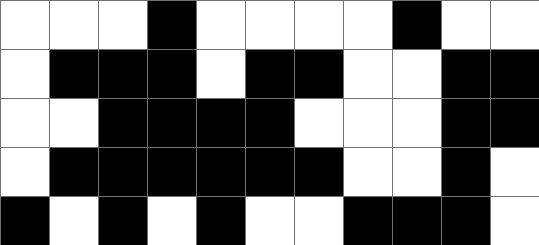[["white", "white", "white", "black", "white", "white", "white", "white", "black", "white", "white"], ["white", "black", "black", "black", "white", "black", "black", "white", "white", "black", "black"], ["white", "white", "black", "black", "black", "black", "white", "white", "white", "black", "black"], ["white", "black", "black", "black", "black", "black", "black", "white", "white", "black", "white"], ["black", "white", "black", "white", "black", "white", "white", "black", "black", "black", "white"]]